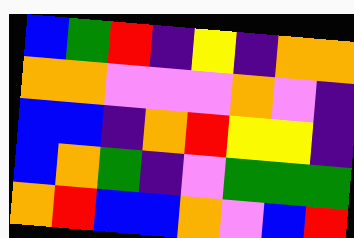[["blue", "green", "red", "indigo", "yellow", "indigo", "orange", "orange"], ["orange", "orange", "violet", "violet", "violet", "orange", "violet", "indigo"], ["blue", "blue", "indigo", "orange", "red", "yellow", "yellow", "indigo"], ["blue", "orange", "green", "indigo", "violet", "green", "green", "green"], ["orange", "red", "blue", "blue", "orange", "violet", "blue", "red"]]